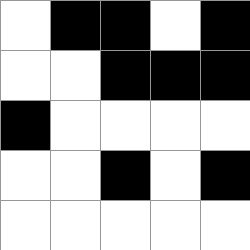[["white", "black", "black", "white", "black"], ["white", "white", "black", "black", "black"], ["black", "white", "white", "white", "white"], ["white", "white", "black", "white", "black"], ["white", "white", "white", "white", "white"]]